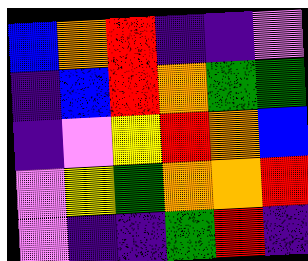[["blue", "orange", "red", "indigo", "indigo", "violet"], ["indigo", "blue", "red", "orange", "green", "green"], ["indigo", "violet", "yellow", "red", "orange", "blue"], ["violet", "yellow", "green", "orange", "orange", "red"], ["violet", "indigo", "indigo", "green", "red", "indigo"]]